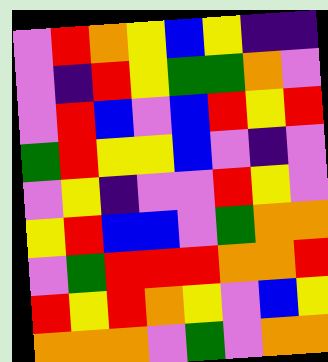[["violet", "red", "orange", "yellow", "blue", "yellow", "indigo", "indigo"], ["violet", "indigo", "red", "yellow", "green", "green", "orange", "violet"], ["violet", "red", "blue", "violet", "blue", "red", "yellow", "red"], ["green", "red", "yellow", "yellow", "blue", "violet", "indigo", "violet"], ["violet", "yellow", "indigo", "violet", "violet", "red", "yellow", "violet"], ["yellow", "red", "blue", "blue", "violet", "green", "orange", "orange"], ["violet", "green", "red", "red", "red", "orange", "orange", "red"], ["red", "yellow", "red", "orange", "yellow", "violet", "blue", "yellow"], ["orange", "orange", "orange", "violet", "green", "violet", "orange", "orange"]]